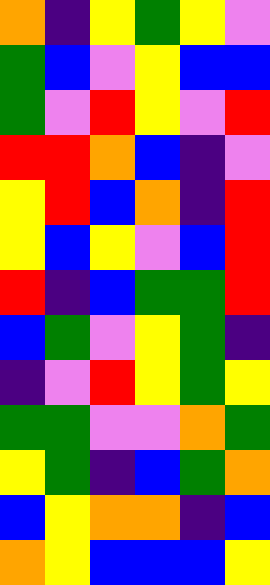[["orange", "indigo", "yellow", "green", "yellow", "violet"], ["green", "blue", "violet", "yellow", "blue", "blue"], ["green", "violet", "red", "yellow", "violet", "red"], ["red", "red", "orange", "blue", "indigo", "violet"], ["yellow", "red", "blue", "orange", "indigo", "red"], ["yellow", "blue", "yellow", "violet", "blue", "red"], ["red", "indigo", "blue", "green", "green", "red"], ["blue", "green", "violet", "yellow", "green", "indigo"], ["indigo", "violet", "red", "yellow", "green", "yellow"], ["green", "green", "violet", "violet", "orange", "green"], ["yellow", "green", "indigo", "blue", "green", "orange"], ["blue", "yellow", "orange", "orange", "indigo", "blue"], ["orange", "yellow", "blue", "blue", "blue", "yellow"]]